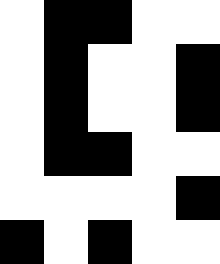[["white", "black", "black", "white", "white"], ["white", "black", "white", "white", "black"], ["white", "black", "white", "white", "black"], ["white", "black", "black", "white", "white"], ["white", "white", "white", "white", "black"], ["black", "white", "black", "white", "white"]]